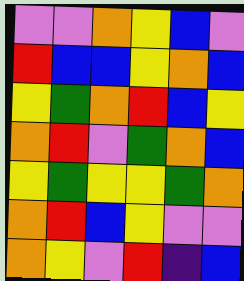[["violet", "violet", "orange", "yellow", "blue", "violet"], ["red", "blue", "blue", "yellow", "orange", "blue"], ["yellow", "green", "orange", "red", "blue", "yellow"], ["orange", "red", "violet", "green", "orange", "blue"], ["yellow", "green", "yellow", "yellow", "green", "orange"], ["orange", "red", "blue", "yellow", "violet", "violet"], ["orange", "yellow", "violet", "red", "indigo", "blue"]]